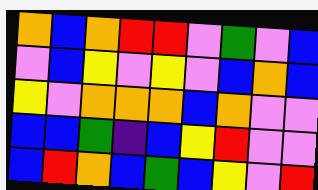[["orange", "blue", "orange", "red", "red", "violet", "green", "violet", "blue"], ["violet", "blue", "yellow", "violet", "yellow", "violet", "blue", "orange", "blue"], ["yellow", "violet", "orange", "orange", "orange", "blue", "orange", "violet", "violet"], ["blue", "blue", "green", "indigo", "blue", "yellow", "red", "violet", "violet"], ["blue", "red", "orange", "blue", "green", "blue", "yellow", "violet", "red"]]